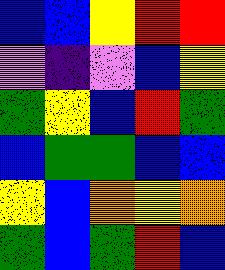[["blue", "blue", "yellow", "red", "red"], ["violet", "indigo", "violet", "blue", "yellow"], ["green", "yellow", "blue", "red", "green"], ["blue", "green", "green", "blue", "blue"], ["yellow", "blue", "orange", "yellow", "orange"], ["green", "blue", "green", "red", "blue"]]